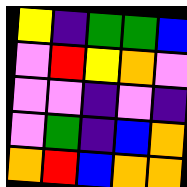[["yellow", "indigo", "green", "green", "blue"], ["violet", "red", "yellow", "orange", "violet"], ["violet", "violet", "indigo", "violet", "indigo"], ["violet", "green", "indigo", "blue", "orange"], ["orange", "red", "blue", "orange", "orange"]]